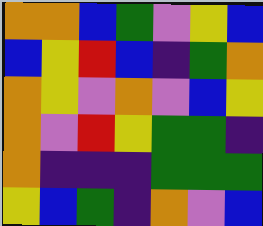[["orange", "orange", "blue", "green", "violet", "yellow", "blue"], ["blue", "yellow", "red", "blue", "indigo", "green", "orange"], ["orange", "yellow", "violet", "orange", "violet", "blue", "yellow"], ["orange", "violet", "red", "yellow", "green", "green", "indigo"], ["orange", "indigo", "indigo", "indigo", "green", "green", "green"], ["yellow", "blue", "green", "indigo", "orange", "violet", "blue"]]